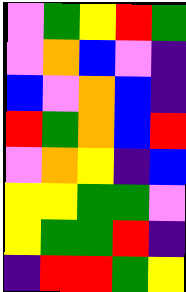[["violet", "green", "yellow", "red", "green"], ["violet", "orange", "blue", "violet", "indigo"], ["blue", "violet", "orange", "blue", "indigo"], ["red", "green", "orange", "blue", "red"], ["violet", "orange", "yellow", "indigo", "blue"], ["yellow", "yellow", "green", "green", "violet"], ["yellow", "green", "green", "red", "indigo"], ["indigo", "red", "red", "green", "yellow"]]